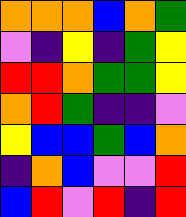[["orange", "orange", "orange", "blue", "orange", "green"], ["violet", "indigo", "yellow", "indigo", "green", "yellow"], ["red", "red", "orange", "green", "green", "yellow"], ["orange", "red", "green", "indigo", "indigo", "violet"], ["yellow", "blue", "blue", "green", "blue", "orange"], ["indigo", "orange", "blue", "violet", "violet", "red"], ["blue", "red", "violet", "red", "indigo", "red"]]